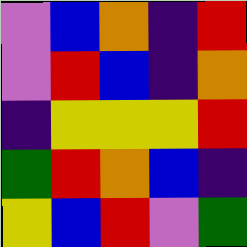[["violet", "blue", "orange", "indigo", "red"], ["violet", "red", "blue", "indigo", "orange"], ["indigo", "yellow", "yellow", "yellow", "red"], ["green", "red", "orange", "blue", "indigo"], ["yellow", "blue", "red", "violet", "green"]]